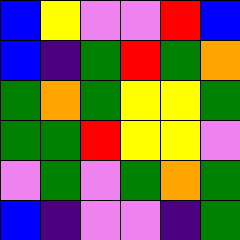[["blue", "yellow", "violet", "violet", "red", "blue"], ["blue", "indigo", "green", "red", "green", "orange"], ["green", "orange", "green", "yellow", "yellow", "green"], ["green", "green", "red", "yellow", "yellow", "violet"], ["violet", "green", "violet", "green", "orange", "green"], ["blue", "indigo", "violet", "violet", "indigo", "green"]]